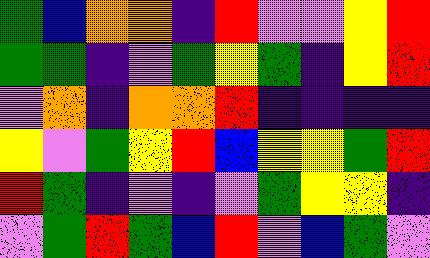[["green", "blue", "orange", "orange", "indigo", "red", "violet", "violet", "yellow", "red"], ["green", "green", "indigo", "violet", "green", "yellow", "green", "indigo", "yellow", "red"], ["violet", "orange", "indigo", "orange", "orange", "red", "indigo", "indigo", "indigo", "indigo"], ["yellow", "violet", "green", "yellow", "red", "blue", "yellow", "yellow", "green", "red"], ["red", "green", "indigo", "violet", "indigo", "violet", "green", "yellow", "yellow", "indigo"], ["violet", "green", "red", "green", "blue", "red", "violet", "blue", "green", "violet"]]